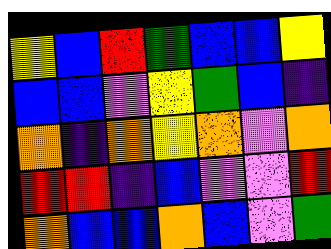[["yellow", "blue", "red", "green", "blue", "blue", "yellow"], ["blue", "blue", "violet", "yellow", "green", "blue", "indigo"], ["orange", "indigo", "orange", "yellow", "orange", "violet", "orange"], ["red", "red", "indigo", "blue", "violet", "violet", "red"], ["orange", "blue", "blue", "orange", "blue", "violet", "green"]]